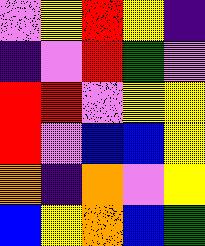[["violet", "yellow", "red", "yellow", "indigo"], ["indigo", "violet", "red", "green", "violet"], ["red", "red", "violet", "yellow", "yellow"], ["red", "violet", "blue", "blue", "yellow"], ["orange", "indigo", "orange", "violet", "yellow"], ["blue", "yellow", "orange", "blue", "green"]]